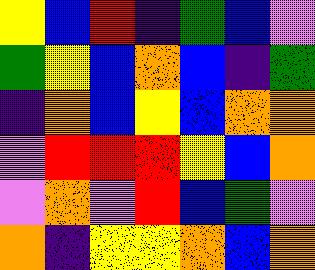[["yellow", "blue", "red", "indigo", "green", "blue", "violet"], ["green", "yellow", "blue", "orange", "blue", "indigo", "green"], ["indigo", "orange", "blue", "yellow", "blue", "orange", "orange"], ["violet", "red", "red", "red", "yellow", "blue", "orange"], ["violet", "orange", "violet", "red", "blue", "green", "violet"], ["orange", "indigo", "yellow", "yellow", "orange", "blue", "orange"]]